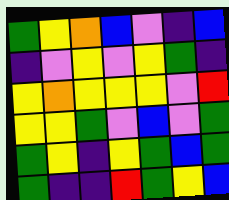[["green", "yellow", "orange", "blue", "violet", "indigo", "blue"], ["indigo", "violet", "yellow", "violet", "yellow", "green", "indigo"], ["yellow", "orange", "yellow", "yellow", "yellow", "violet", "red"], ["yellow", "yellow", "green", "violet", "blue", "violet", "green"], ["green", "yellow", "indigo", "yellow", "green", "blue", "green"], ["green", "indigo", "indigo", "red", "green", "yellow", "blue"]]